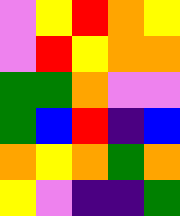[["violet", "yellow", "red", "orange", "yellow"], ["violet", "red", "yellow", "orange", "orange"], ["green", "green", "orange", "violet", "violet"], ["green", "blue", "red", "indigo", "blue"], ["orange", "yellow", "orange", "green", "orange"], ["yellow", "violet", "indigo", "indigo", "green"]]